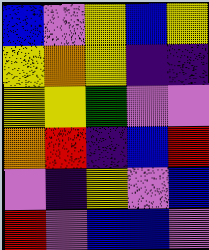[["blue", "violet", "yellow", "blue", "yellow"], ["yellow", "orange", "yellow", "indigo", "indigo"], ["yellow", "yellow", "green", "violet", "violet"], ["orange", "red", "indigo", "blue", "red"], ["violet", "indigo", "yellow", "violet", "blue"], ["red", "violet", "blue", "blue", "violet"]]